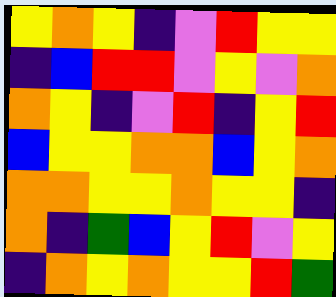[["yellow", "orange", "yellow", "indigo", "violet", "red", "yellow", "yellow"], ["indigo", "blue", "red", "red", "violet", "yellow", "violet", "orange"], ["orange", "yellow", "indigo", "violet", "red", "indigo", "yellow", "red"], ["blue", "yellow", "yellow", "orange", "orange", "blue", "yellow", "orange"], ["orange", "orange", "yellow", "yellow", "orange", "yellow", "yellow", "indigo"], ["orange", "indigo", "green", "blue", "yellow", "red", "violet", "yellow"], ["indigo", "orange", "yellow", "orange", "yellow", "yellow", "red", "green"]]